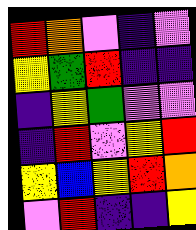[["red", "orange", "violet", "indigo", "violet"], ["yellow", "green", "red", "indigo", "indigo"], ["indigo", "yellow", "green", "violet", "violet"], ["indigo", "red", "violet", "yellow", "red"], ["yellow", "blue", "yellow", "red", "orange"], ["violet", "red", "indigo", "indigo", "yellow"]]